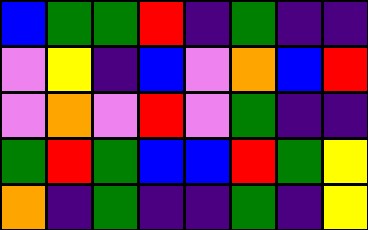[["blue", "green", "green", "red", "indigo", "green", "indigo", "indigo"], ["violet", "yellow", "indigo", "blue", "violet", "orange", "blue", "red"], ["violet", "orange", "violet", "red", "violet", "green", "indigo", "indigo"], ["green", "red", "green", "blue", "blue", "red", "green", "yellow"], ["orange", "indigo", "green", "indigo", "indigo", "green", "indigo", "yellow"]]